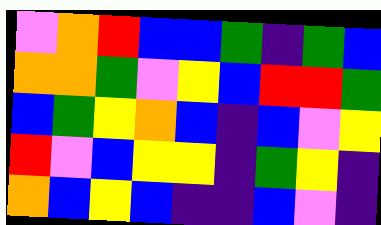[["violet", "orange", "red", "blue", "blue", "green", "indigo", "green", "blue"], ["orange", "orange", "green", "violet", "yellow", "blue", "red", "red", "green"], ["blue", "green", "yellow", "orange", "blue", "indigo", "blue", "violet", "yellow"], ["red", "violet", "blue", "yellow", "yellow", "indigo", "green", "yellow", "indigo"], ["orange", "blue", "yellow", "blue", "indigo", "indigo", "blue", "violet", "indigo"]]